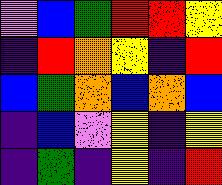[["violet", "blue", "green", "red", "red", "yellow"], ["indigo", "red", "orange", "yellow", "indigo", "red"], ["blue", "green", "orange", "blue", "orange", "blue"], ["indigo", "blue", "violet", "yellow", "indigo", "yellow"], ["indigo", "green", "indigo", "yellow", "indigo", "red"]]